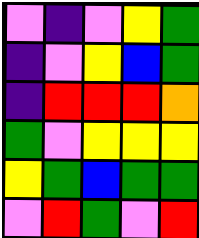[["violet", "indigo", "violet", "yellow", "green"], ["indigo", "violet", "yellow", "blue", "green"], ["indigo", "red", "red", "red", "orange"], ["green", "violet", "yellow", "yellow", "yellow"], ["yellow", "green", "blue", "green", "green"], ["violet", "red", "green", "violet", "red"]]